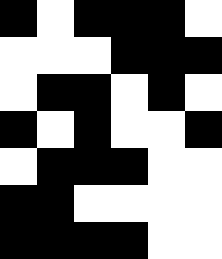[["black", "white", "black", "black", "black", "white"], ["white", "white", "white", "black", "black", "black"], ["white", "black", "black", "white", "black", "white"], ["black", "white", "black", "white", "white", "black"], ["white", "black", "black", "black", "white", "white"], ["black", "black", "white", "white", "white", "white"], ["black", "black", "black", "black", "white", "white"]]